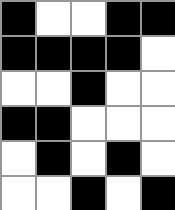[["black", "white", "white", "black", "black"], ["black", "black", "black", "black", "white"], ["white", "white", "black", "white", "white"], ["black", "black", "white", "white", "white"], ["white", "black", "white", "black", "white"], ["white", "white", "black", "white", "black"]]